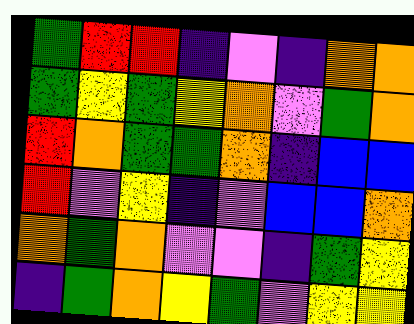[["green", "red", "red", "indigo", "violet", "indigo", "orange", "orange"], ["green", "yellow", "green", "yellow", "orange", "violet", "green", "orange"], ["red", "orange", "green", "green", "orange", "indigo", "blue", "blue"], ["red", "violet", "yellow", "indigo", "violet", "blue", "blue", "orange"], ["orange", "green", "orange", "violet", "violet", "indigo", "green", "yellow"], ["indigo", "green", "orange", "yellow", "green", "violet", "yellow", "yellow"]]